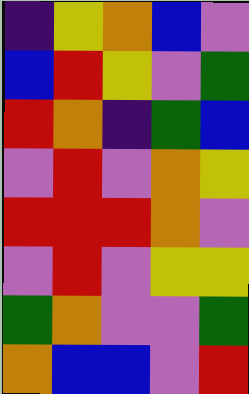[["indigo", "yellow", "orange", "blue", "violet"], ["blue", "red", "yellow", "violet", "green"], ["red", "orange", "indigo", "green", "blue"], ["violet", "red", "violet", "orange", "yellow"], ["red", "red", "red", "orange", "violet"], ["violet", "red", "violet", "yellow", "yellow"], ["green", "orange", "violet", "violet", "green"], ["orange", "blue", "blue", "violet", "red"]]